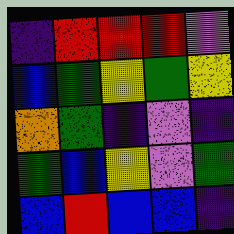[["indigo", "red", "red", "red", "violet"], ["blue", "green", "yellow", "green", "yellow"], ["orange", "green", "indigo", "violet", "indigo"], ["green", "blue", "yellow", "violet", "green"], ["blue", "red", "blue", "blue", "indigo"]]